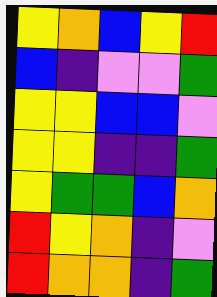[["yellow", "orange", "blue", "yellow", "red"], ["blue", "indigo", "violet", "violet", "green"], ["yellow", "yellow", "blue", "blue", "violet"], ["yellow", "yellow", "indigo", "indigo", "green"], ["yellow", "green", "green", "blue", "orange"], ["red", "yellow", "orange", "indigo", "violet"], ["red", "orange", "orange", "indigo", "green"]]